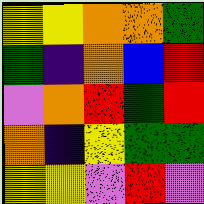[["yellow", "yellow", "orange", "orange", "green"], ["green", "indigo", "orange", "blue", "red"], ["violet", "orange", "red", "green", "red"], ["orange", "indigo", "yellow", "green", "green"], ["yellow", "yellow", "violet", "red", "violet"]]